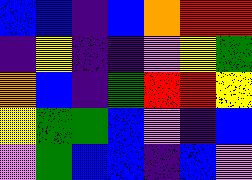[["blue", "blue", "indigo", "blue", "orange", "red", "red"], ["indigo", "yellow", "indigo", "indigo", "violet", "yellow", "green"], ["orange", "blue", "indigo", "green", "red", "red", "yellow"], ["yellow", "green", "green", "blue", "violet", "indigo", "blue"], ["violet", "green", "blue", "blue", "indigo", "blue", "violet"]]